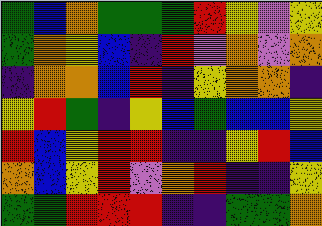[["green", "blue", "orange", "green", "green", "green", "red", "yellow", "violet", "yellow"], ["green", "orange", "yellow", "blue", "indigo", "red", "violet", "orange", "violet", "orange"], ["indigo", "orange", "orange", "blue", "red", "indigo", "yellow", "orange", "orange", "indigo"], ["yellow", "red", "green", "indigo", "yellow", "blue", "green", "blue", "blue", "yellow"], ["red", "blue", "yellow", "red", "red", "indigo", "indigo", "yellow", "red", "blue"], ["orange", "blue", "yellow", "red", "violet", "orange", "red", "indigo", "indigo", "yellow"], ["green", "green", "red", "red", "red", "indigo", "indigo", "green", "green", "orange"]]